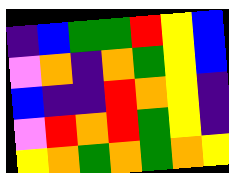[["indigo", "blue", "green", "green", "red", "yellow", "blue"], ["violet", "orange", "indigo", "orange", "green", "yellow", "blue"], ["blue", "indigo", "indigo", "red", "orange", "yellow", "indigo"], ["violet", "red", "orange", "red", "green", "yellow", "indigo"], ["yellow", "orange", "green", "orange", "green", "orange", "yellow"]]